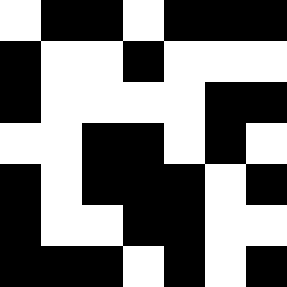[["white", "black", "black", "white", "black", "black", "black"], ["black", "white", "white", "black", "white", "white", "white"], ["black", "white", "white", "white", "white", "black", "black"], ["white", "white", "black", "black", "white", "black", "white"], ["black", "white", "black", "black", "black", "white", "black"], ["black", "white", "white", "black", "black", "white", "white"], ["black", "black", "black", "white", "black", "white", "black"]]